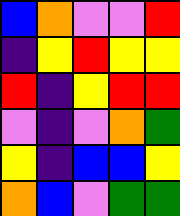[["blue", "orange", "violet", "violet", "red"], ["indigo", "yellow", "red", "yellow", "yellow"], ["red", "indigo", "yellow", "red", "red"], ["violet", "indigo", "violet", "orange", "green"], ["yellow", "indigo", "blue", "blue", "yellow"], ["orange", "blue", "violet", "green", "green"]]